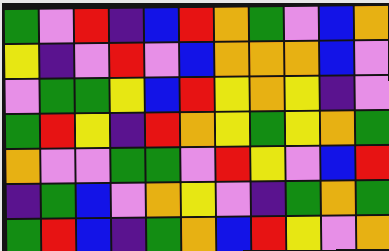[["green", "violet", "red", "indigo", "blue", "red", "orange", "green", "violet", "blue", "orange"], ["yellow", "indigo", "violet", "red", "violet", "blue", "orange", "orange", "orange", "blue", "violet"], ["violet", "green", "green", "yellow", "blue", "red", "yellow", "orange", "yellow", "indigo", "violet"], ["green", "red", "yellow", "indigo", "red", "orange", "yellow", "green", "yellow", "orange", "green"], ["orange", "violet", "violet", "green", "green", "violet", "red", "yellow", "violet", "blue", "red"], ["indigo", "green", "blue", "violet", "orange", "yellow", "violet", "indigo", "green", "orange", "green"], ["green", "red", "blue", "indigo", "green", "orange", "blue", "red", "yellow", "violet", "orange"]]